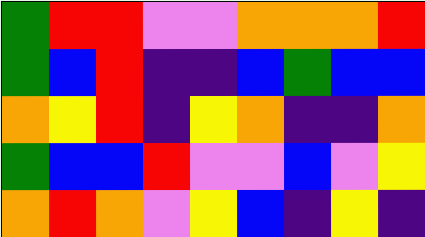[["green", "red", "red", "violet", "violet", "orange", "orange", "orange", "red"], ["green", "blue", "red", "indigo", "indigo", "blue", "green", "blue", "blue"], ["orange", "yellow", "red", "indigo", "yellow", "orange", "indigo", "indigo", "orange"], ["green", "blue", "blue", "red", "violet", "violet", "blue", "violet", "yellow"], ["orange", "red", "orange", "violet", "yellow", "blue", "indigo", "yellow", "indigo"]]